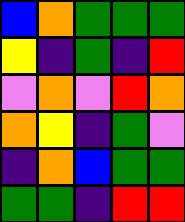[["blue", "orange", "green", "green", "green"], ["yellow", "indigo", "green", "indigo", "red"], ["violet", "orange", "violet", "red", "orange"], ["orange", "yellow", "indigo", "green", "violet"], ["indigo", "orange", "blue", "green", "green"], ["green", "green", "indigo", "red", "red"]]